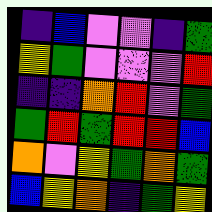[["indigo", "blue", "violet", "violet", "indigo", "green"], ["yellow", "green", "violet", "violet", "violet", "red"], ["indigo", "indigo", "orange", "red", "violet", "green"], ["green", "red", "green", "red", "red", "blue"], ["orange", "violet", "yellow", "green", "orange", "green"], ["blue", "yellow", "orange", "indigo", "green", "yellow"]]